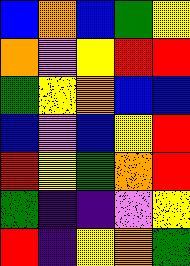[["blue", "orange", "blue", "green", "yellow"], ["orange", "violet", "yellow", "red", "red"], ["green", "yellow", "orange", "blue", "blue"], ["blue", "violet", "blue", "yellow", "red"], ["red", "yellow", "green", "orange", "red"], ["green", "indigo", "indigo", "violet", "yellow"], ["red", "indigo", "yellow", "orange", "green"]]